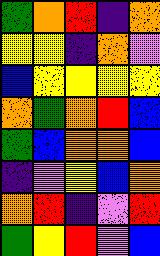[["green", "orange", "red", "indigo", "orange"], ["yellow", "yellow", "indigo", "orange", "violet"], ["blue", "yellow", "yellow", "yellow", "yellow"], ["orange", "green", "orange", "red", "blue"], ["green", "blue", "orange", "orange", "blue"], ["indigo", "violet", "yellow", "blue", "orange"], ["orange", "red", "indigo", "violet", "red"], ["green", "yellow", "red", "violet", "blue"]]